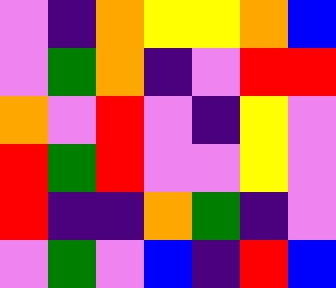[["violet", "indigo", "orange", "yellow", "yellow", "orange", "blue"], ["violet", "green", "orange", "indigo", "violet", "red", "red"], ["orange", "violet", "red", "violet", "indigo", "yellow", "violet"], ["red", "green", "red", "violet", "violet", "yellow", "violet"], ["red", "indigo", "indigo", "orange", "green", "indigo", "violet"], ["violet", "green", "violet", "blue", "indigo", "red", "blue"]]